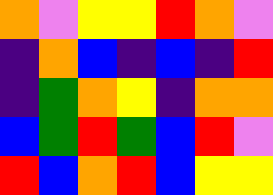[["orange", "violet", "yellow", "yellow", "red", "orange", "violet"], ["indigo", "orange", "blue", "indigo", "blue", "indigo", "red"], ["indigo", "green", "orange", "yellow", "indigo", "orange", "orange"], ["blue", "green", "red", "green", "blue", "red", "violet"], ["red", "blue", "orange", "red", "blue", "yellow", "yellow"]]